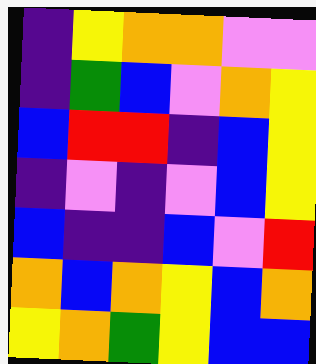[["indigo", "yellow", "orange", "orange", "violet", "violet"], ["indigo", "green", "blue", "violet", "orange", "yellow"], ["blue", "red", "red", "indigo", "blue", "yellow"], ["indigo", "violet", "indigo", "violet", "blue", "yellow"], ["blue", "indigo", "indigo", "blue", "violet", "red"], ["orange", "blue", "orange", "yellow", "blue", "orange"], ["yellow", "orange", "green", "yellow", "blue", "blue"]]